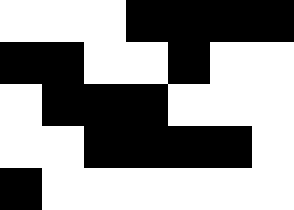[["white", "white", "white", "black", "black", "black", "black"], ["black", "black", "white", "white", "black", "white", "white"], ["white", "black", "black", "black", "white", "white", "white"], ["white", "white", "black", "black", "black", "black", "white"], ["black", "white", "white", "white", "white", "white", "white"]]